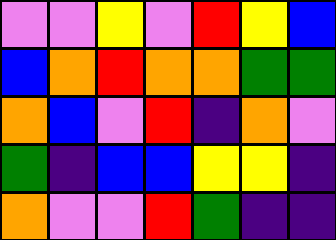[["violet", "violet", "yellow", "violet", "red", "yellow", "blue"], ["blue", "orange", "red", "orange", "orange", "green", "green"], ["orange", "blue", "violet", "red", "indigo", "orange", "violet"], ["green", "indigo", "blue", "blue", "yellow", "yellow", "indigo"], ["orange", "violet", "violet", "red", "green", "indigo", "indigo"]]